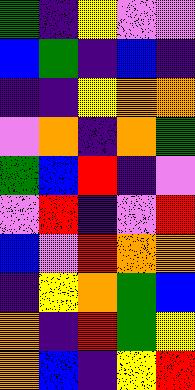[["green", "indigo", "yellow", "violet", "violet"], ["blue", "green", "indigo", "blue", "indigo"], ["indigo", "indigo", "yellow", "orange", "orange"], ["violet", "orange", "indigo", "orange", "green"], ["green", "blue", "red", "indigo", "violet"], ["violet", "red", "indigo", "violet", "red"], ["blue", "violet", "red", "orange", "orange"], ["indigo", "yellow", "orange", "green", "blue"], ["orange", "indigo", "red", "green", "yellow"], ["orange", "blue", "indigo", "yellow", "red"]]